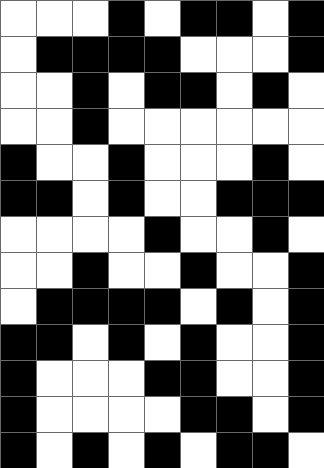[["white", "white", "white", "black", "white", "black", "black", "white", "black"], ["white", "black", "black", "black", "black", "white", "white", "white", "black"], ["white", "white", "black", "white", "black", "black", "white", "black", "white"], ["white", "white", "black", "white", "white", "white", "white", "white", "white"], ["black", "white", "white", "black", "white", "white", "white", "black", "white"], ["black", "black", "white", "black", "white", "white", "black", "black", "black"], ["white", "white", "white", "white", "black", "white", "white", "black", "white"], ["white", "white", "black", "white", "white", "black", "white", "white", "black"], ["white", "black", "black", "black", "black", "white", "black", "white", "black"], ["black", "black", "white", "black", "white", "black", "white", "white", "black"], ["black", "white", "white", "white", "black", "black", "white", "white", "black"], ["black", "white", "white", "white", "white", "black", "black", "white", "black"], ["black", "white", "black", "white", "black", "white", "black", "black", "white"]]